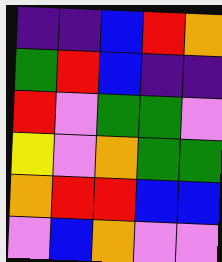[["indigo", "indigo", "blue", "red", "orange"], ["green", "red", "blue", "indigo", "indigo"], ["red", "violet", "green", "green", "violet"], ["yellow", "violet", "orange", "green", "green"], ["orange", "red", "red", "blue", "blue"], ["violet", "blue", "orange", "violet", "violet"]]